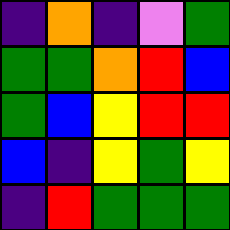[["indigo", "orange", "indigo", "violet", "green"], ["green", "green", "orange", "red", "blue"], ["green", "blue", "yellow", "red", "red"], ["blue", "indigo", "yellow", "green", "yellow"], ["indigo", "red", "green", "green", "green"]]